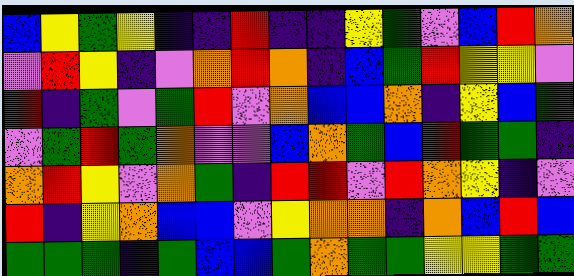[["blue", "yellow", "green", "yellow", "indigo", "indigo", "red", "indigo", "indigo", "yellow", "green", "violet", "blue", "red", "orange"], ["violet", "red", "yellow", "indigo", "violet", "orange", "red", "orange", "indigo", "blue", "green", "red", "yellow", "yellow", "violet"], ["red", "indigo", "green", "violet", "green", "red", "violet", "orange", "blue", "blue", "orange", "indigo", "yellow", "blue", "green"], ["violet", "green", "red", "green", "orange", "violet", "violet", "blue", "orange", "green", "blue", "red", "green", "green", "indigo"], ["orange", "red", "yellow", "violet", "orange", "green", "indigo", "red", "red", "violet", "red", "orange", "yellow", "indigo", "violet"], ["red", "indigo", "yellow", "orange", "blue", "blue", "violet", "yellow", "orange", "orange", "indigo", "orange", "blue", "red", "blue"], ["green", "green", "green", "indigo", "green", "blue", "blue", "green", "orange", "green", "green", "yellow", "yellow", "green", "green"]]